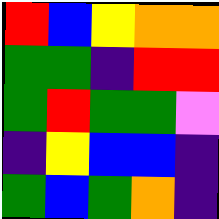[["red", "blue", "yellow", "orange", "orange"], ["green", "green", "indigo", "red", "red"], ["green", "red", "green", "green", "violet"], ["indigo", "yellow", "blue", "blue", "indigo"], ["green", "blue", "green", "orange", "indigo"]]